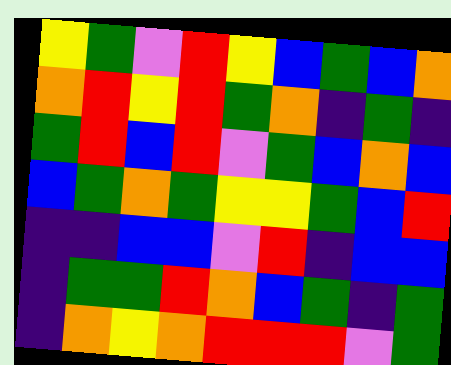[["yellow", "green", "violet", "red", "yellow", "blue", "green", "blue", "orange"], ["orange", "red", "yellow", "red", "green", "orange", "indigo", "green", "indigo"], ["green", "red", "blue", "red", "violet", "green", "blue", "orange", "blue"], ["blue", "green", "orange", "green", "yellow", "yellow", "green", "blue", "red"], ["indigo", "indigo", "blue", "blue", "violet", "red", "indigo", "blue", "blue"], ["indigo", "green", "green", "red", "orange", "blue", "green", "indigo", "green"], ["indigo", "orange", "yellow", "orange", "red", "red", "red", "violet", "green"]]